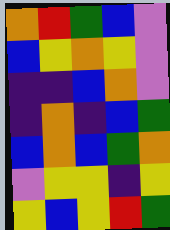[["orange", "red", "green", "blue", "violet"], ["blue", "yellow", "orange", "yellow", "violet"], ["indigo", "indigo", "blue", "orange", "violet"], ["indigo", "orange", "indigo", "blue", "green"], ["blue", "orange", "blue", "green", "orange"], ["violet", "yellow", "yellow", "indigo", "yellow"], ["yellow", "blue", "yellow", "red", "green"]]